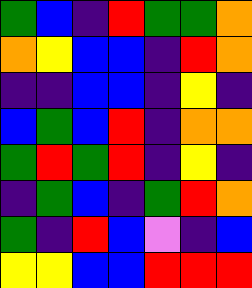[["green", "blue", "indigo", "red", "green", "green", "orange"], ["orange", "yellow", "blue", "blue", "indigo", "red", "orange"], ["indigo", "indigo", "blue", "blue", "indigo", "yellow", "indigo"], ["blue", "green", "blue", "red", "indigo", "orange", "orange"], ["green", "red", "green", "red", "indigo", "yellow", "indigo"], ["indigo", "green", "blue", "indigo", "green", "red", "orange"], ["green", "indigo", "red", "blue", "violet", "indigo", "blue"], ["yellow", "yellow", "blue", "blue", "red", "red", "red"]]